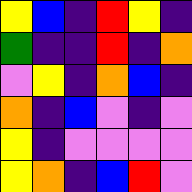[["yellow", "blue", "indigo", "red", "yellow", "indigo"], ["green", "indigo", "indigo", "red", "indigo", "orange"], ["violet", "yellow", "indigo", "orange", "blue", "indigo"], ["orange", "indigo", "blue", "violet", "indigo", "violet"], ["yellow", "indigo", "violet", "violet", "violet", "violet"], ["yellow", "orange", "indigo", "blue", "red", "violet"]]